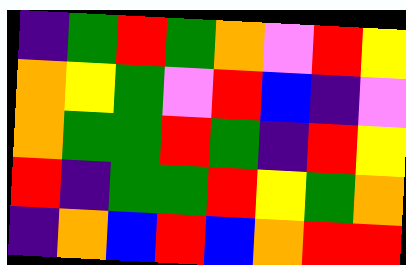[["indigo", "green", "red", "green", "orange", "violet", "red", "yellow"], ["orange", "yellow", "green", "violet", "red", "blue", "indigo", "violet"], ["orange", "green", "green", "red", "green", "indigo", "red", "yellow"], ["red", "indigo", "green", "green", "red", "yellow", "green", "orange"], ["indigo", "orange", "blue", "red", "blue", "orange", "red", "red"]]